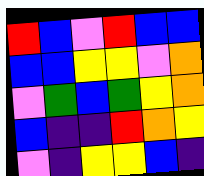[["red", "blue", "violet", "red", "blue", "blue"], ["blue", "blue", "yellow", "yellow", "violet", "orange"], ["violet", "green", "blue", "green", "yellow", "orange"], ["blue", "indigo", "indigo", "red", "orange", "yellow"], ["violet", "indigo", "yellow", "yellow", "blue", "indigo"]]